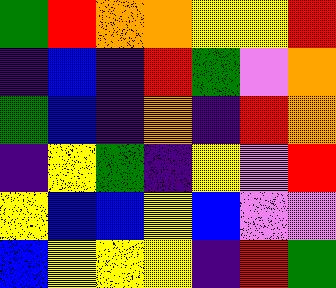[["green", "red", "orange", "orange", "yellow", "yellow", "red"], ["indigo", "blue", "indigo", "red", "green", "violet", "orange"], ["green", "blue", "indigo", "orange", "indigo", "red", "orange"], ["indigo", "yellow", "green", "indigo", "yellow", "violet", "red"], ["yellow", "blue", "blue", "yellow", "blue", "violet", "violet"], ["blue", "yellow", "yellow", "yellow", "indigo", "red", "green"]]